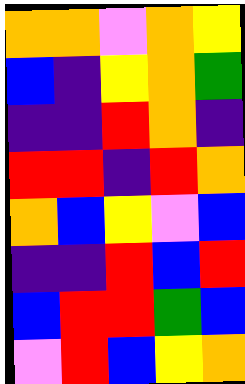[["orange", "orange", "violet", "orange", "yellow"], ["blue", "indigo", "yellow", "orange", "green"], ["indigo", "indigo", "red", "orange", "indigo"], ["red", "red", "indigo", "red", "orange"], ["orange", "blue", "yellow", "violet", "blue"], ["indigo", "indigo", "red", "blue", "red"], ["blue", "red", "red", "green", "blue"], ["violet", "red", "blue", "yellow", "orange"]]